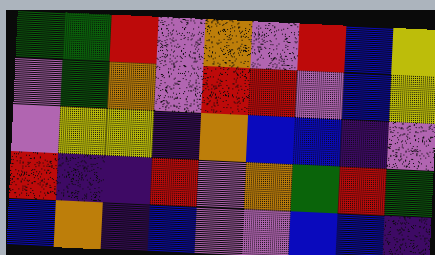[["green", "green", "red", "violet", "orange", "violet", "red", "blue", "yellow"], ["violet", "green", "orange", "violet", "red", "red", "violet", "blue", "yellow"], ["violet", "yellow", "yellow", "indigo", "orange", "blue", "blue", "indigo", "violet"], ["red", "indigo", "indigo", "red", "violet", "orange", "green", "red", "green"], ["blue", "orange", "indigo", "blue", "violet", "violet", "blue", "blue", "indigo"]]